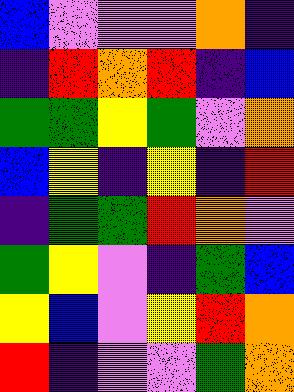[["blue", "violet", "violet", "violet", "orange", "indigo"], ["indigo", "red", "orange", "red", "indigo", "blue"], ["green", "green", "yellow", "green", "violet", "orange"], ["blue", "yellow", "indigo", "yellow", "indigo", "red"], ["indigo", "green", "green", "red", "orange", "violet"], ["green", "yellow", "violet", "indigo", "green", "blue"], ["yellow", "blue", "violet", "yellow", "red", "orange"], ["red", "indigo", "violet", "violet", "green", "orange"]]